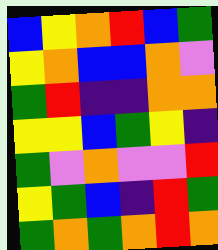[["blue", "yellow", "orange", "red", "blue", "green"], ["yellow", "orange", "blue", "blue", "orange", "violet"], ["green", "red", "indigo", "indigo", "orange", "orange"], ["yellow", "yellow", "blue", "green", "yellow", "indigo"], ["green", "violet", "orange", "violet", "violet", "red"], ["yellow", "green", "blue", "indigo", "red", "green"], ["green", "orange", "green", "orange", "red", "orange"]]